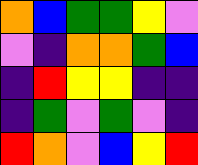[["orange", "blue", "green", "green", "yellow", "violet"], ["violet", "indigo", "orange", "orange", "green", "blue"], ["indigo", "red", "yellow", "yellow", "indigo", "indigo"], ["indigo", "green", "violet", "green", "violet", "indigo"], ["red", "orange", "violet", "blue", "yellow", "red"]]